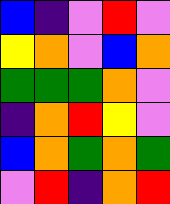[["blue", "indigo", "violet", "red", "violet"], ["yellow", "orange", "violet", "blue", "orange"], ["green", "green", "green", "orange", "violet"], ["indigo", "orange", "red", "yellow", "violet"], ["blue", "orange", "green", "orange", "green"], ["violet", "red", "indigo", "orange", "red"]]